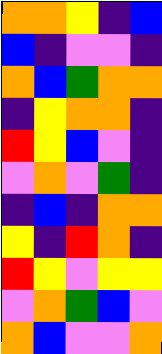[["orange", "orange", "yellow", "indigo", "blue"], ["blue", "indigo", "violet", "violet", "indigo"], ["orange", "blue", "green", "orange", "orange"], ["indigo", "yellow", "orange", "orange", "indigo"], ["red", "yellow", "blue", "violet", "indigo"], ["violet", "orange", "violet", "green", "indigo"], ["indigo", "blue", "indigo", "orange", "orange"], ["yellow", "indigo", "red", "orange", "indigo"], ["red", "yellow", "violet", "yellow", "yellow"], ["violet", "orange", "green", "blue", "violet"], ["orange", "blue", "violet", "violet", "orange"]]